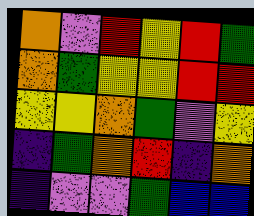[["orange", "violet", "red", "yellow", "red", "green"], ["orange", "green", "yellow", "yellow", "red", "red"], ["yellow", "yellow", "orange", "green", "violet", "yellow"], ["indigo", "green", "orange", "red", "indigo", "orange"], ["indigo", "violet", "violet", "green", "blue", "blue"]]